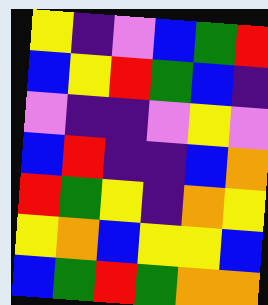[["yellow", "indigo", "violet", "blue", "green", "red"], ["blue", "yellow", "red", "green", "blue", "indigo"], ["violet", "indigo", "indigo", "violet", "yellow", "violet"], ["blue", "red", "indigo", "indigo", "blue", "orange"], ["red", "green", "yellow", "indigo", "orange", "yellow"], ["yellow", "orange", "blue", "yellow", "yellow", "blue"], ["blue", "green", "red", "green", "orange", "orange"]]